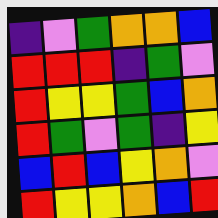[["indigo", "violet", "green", "orange", "orange", "blue"], ["red", "red", "red", "indigo", "green", "violet"], ["red", "yellow", "yellow", "green", "blue", "orange"], ["red", "green", "violet", "green", "indigo", "yellow"], ["blue", "red", "blue", "yellow", "orange", "violet"], ["red", "yellow", "yellow", "orange", "blue", "red"]]